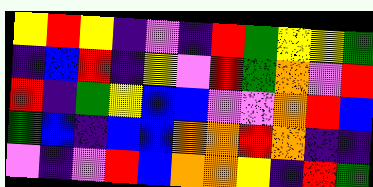[["yellow", "red", "yellow", "indigo", "violet", "indigo", "red", "green", "yellow", "yellow", "green"], ["indigo", "blue", "red", "indigo", "yellow", "violet", "red", "green", "orange", "violet", "red"], ["red", "indigo", "green", "yellow", "blue", "blue", "violet", "violet", "orange", "red", "blue"], ["green", "blue", "indigo", "blue", "blue", "orange", "orange", "red", "orange", "indigo", "indigo"], ["violet", "indigo", "violet", "red", "blue", "orange", "orange", "yellow", "indigo", "red", "green"]]